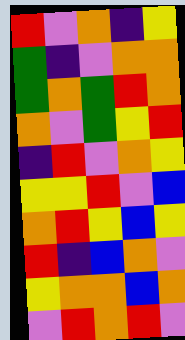[["red", "violet", "orange", "indigo", "yellow"], ["green", "indigo", "violet", "orange", "orange"], ["green", "orange", "green", "red", "orange"], ["orange", "violet", "green", "yellow", "red"], ["indigo", "red", "violet", "orange", "yellow"], ["yellow", "yellow", "red", "violet", "blue"], ["orange", "red", "yellow", "blue", "yellow"], ["red", "indigo", "blue", "orange", "violet"], ["yellow", "orange", "orange", "blue", "orange"], ["violet", "red", "orange", "red", "violet"]]